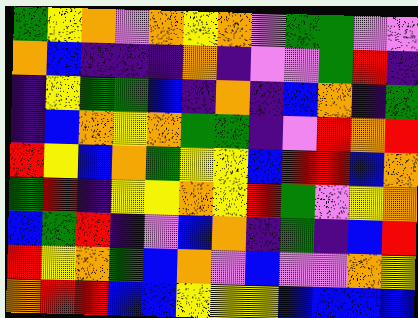[["green", "yellow", "orange", "violet", "orange", "yellow", "orange", "violet", "green", "green", "violet", "violet"], ["orange", "blue", "indigo", "indigo", "indigo", "orange", "indigo", "violet", "violet", "green", "red", "indigo"], ["indigo", "yellow", "green", "green", "blue", "indigo", "orange", "indigo", "blue", "orange", "indigo", "green"], ["indigo", "blue", "orange", "yellow", "orange", "green", "green", "indigo", "violet", "red", "orange", "red"], ["red", "yellow", "blue", "orange", "green", "yellow", "yellow", "blue", "red", "red", "blue", "orange"], ["green", "red", "indigo", "yellow", "yellow", "orange", "yellow", "red", "green", "violet", "yellow", "orange"], ["blue", "green", "red", "indigo", "violet", "blue", "orange", "indigo", "green", "indigo", "blue", "red"], ["red", "yellow", "orange", "green", "blue", "orange", "violet", "blue", "violet", "violet", "orange", "yellow"], ["orange", "red", "red", "blue", "blue", "yellow", "yellow", "yellow", "blue", "blue", "blue", "blue"]]